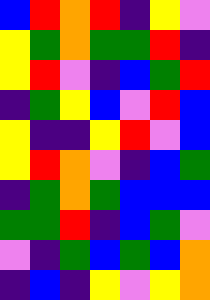[["blue", "red", "orange", "red", "indigo", "yellow", "violet"], ["yellow", "green", "orange", "green", "green", "red", "indigo"], ["yellow", "red", "violet", "indigo", "blue", "green", "red"], ["indigo", "green", "yellow", "blue", "violet", "red", "blue"], ["yellow", "indigo", "indigo", "yellow", "red", "violet", "blue"], ["yellow", "red", "orange", "violet", "indigo", "blue", "green"], ["indigo", "green", "orange", "green", "blue", "blue", "blue"], ["green", "green", "red", "indigo", "blue", "green", "violet"], ["violet", "indigo", "green", "blue", "green", "blue", "orange"], ["indigo", "blue", "indigo", "yellow", "violet", "yellow", "orange"]]